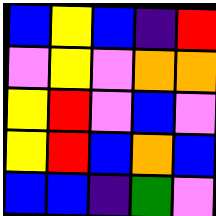[["blue", "yellow", "blue", "indigo", "red"], ["violet", "yellow", "violet", "orange", "orange"], ["yellow", "red", "violet", "blue", "violet"], ["yellow", "red", "blue", "orange", "blue"], ["blue", "blue", "indigo", "green", "violet"]]